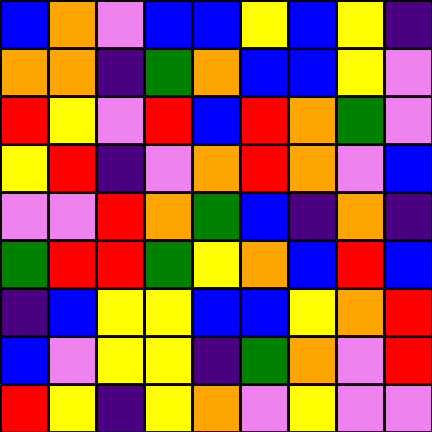[["blue", "orange", "violet", "blue", "blue", "yellow", "blue", "yellow", "indigo"], ["orange", "orange", "indigo", "green", "orange", "blue", "blue", "yellow", "violet"], ["red", "yellow", "violet", "red", "blue", "red", "orange", "green", "violet"], ["yellow", "red", "indigo", "violet", "orange", "red", "orange", "violet", "blue"], ["violet", "violet", "red", "orange", "green", "blue", "indigo", "orange", "indigo"], ["green", "red", "red", "green", "yellow", "orange", "blue", "red", "blue"], ["indigo", "blue", "yellow", "yellow", "blue", "blue", "yellow", "orange", "red"], ["blue", "violet", "yellow", "yellow", "indigo", "green", "orange", "violet", "red"], ["red", "yellow", "indigo", "yellow", "orange", "violet", "yellow", "violet", "violet"]]